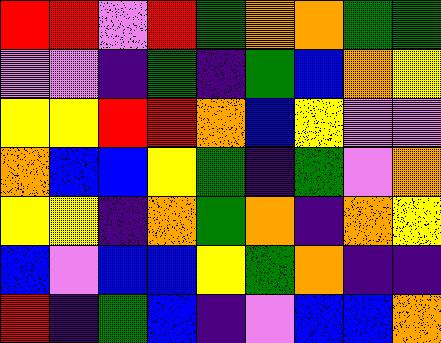[["red", "red", "violet", "red", "green", "orange", "orange", "green", "green"], ["violet", "violet", "indigo", "green", "indigo", "green", "blue", "orange", "yellow"], ["yellow", "yellow", "red", "red", "orange", "blue", "yellow", "violet", "violet"], ["orange", "blue", "blue", "yellow", "green", "indigo", "green", "violet", "orange"], ["yellow", "yellow", "indigo", "orange", "green", "orange", "indigo", "orange", "yellow"], ["blue", "violet", "blue", "blue", "yellow", "green", "orange", "indigo", "indigo"], ["red", "indigo", "green", "blue", "indigo", "violet", "blue", "blue", "orange"]]